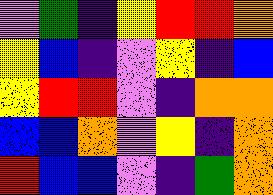[["violet", "green", "indigo", "yellow", "red", "red", "orange"], ["yellow", "blue", "indigo", "violet", "yellow", "indigo", "blue"], ["yellow", "red", "red", "violet", "indigo", "orange", "orange"], ["blue", "blue", "orange", "violet", "yellow", "indigo", "orange"], ["red", "blue", "blue", "violet", "indigo", "green", "orange"]]